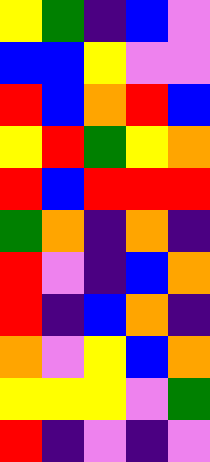[["yellow", "green", "indigo", "blue", "violet"], ["blue", "blue", "yellow", "violet", "violet"], ["red", "blue", "orange", "red", "blue"], ["yellow", "red", "green", "yellow", "orange"], ["red", "blue", "red", "red", "red"], ["green", "orange", "indigo", "orange", "indigo"], ["red", "violet", "indigo", "blue", "orange"], ["red", "indigo", "blue", "orange", "indigo"], ["orange", "violet", "yellow", "blue", "orange"], ["yellow", "yellow", "yellow", "violet", "green"], ["red", "indigo", "violet", "indigo", "violet"]]